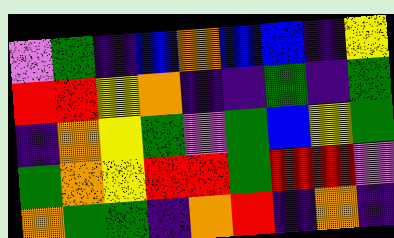[["violet", "green", "indigo", "blue", "orange", "blue", "blue", "indigo", "yellow"], ["red", "red", "yellow", "orange", "indigo", "indigo", "green", "indigo", "green"], ["indigo", "orange", "yellow", "green", "violet", "green", "blue", "yellow", "green"], ["green", "orange", "yellow", "red", "red", "green", "red", "red", "violet"], ["orange", "green", "green", "indigo", "orange", "red", "indigo", "orange", "indigo"]]